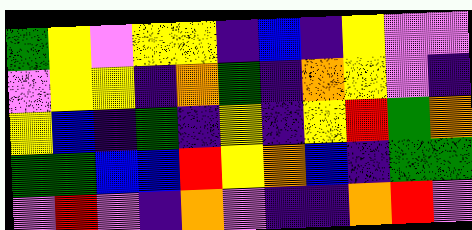[["green", "yellow", "violet", "yellow", "yellow", "indigo", "blue", "indigo", "yellow", "violet", "violet"], ["violet", "yellow", "yellow", "indigo", "orange", "green", "indigo", "orange", "yellow", "violet", "indigo"], ["yellow", "blue", "indigo", "green", "indigo", "yellow", "indigo", "yellow", "red", "green", "orange"], ["green", "green", "blue", "blue", "red", "yellow", "orange", "blue", "indigo", "green", "green"], ["violet", "red", "violet", "indigo", "orange", "violet", "indigo", "indigo", "orange", "red", "violet"]]